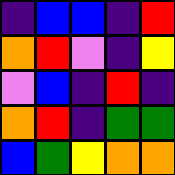[["indigo", "blue", "blue", "indigo", "red"], ["orange", "red", "violet", "indigo", "yellow"], ["violet", "blue", "indigo", "red", "indigo"], ["orange", "red", "indigo", "green", "green"], ["blue", "green", "yellow", "orange", "orange"]]